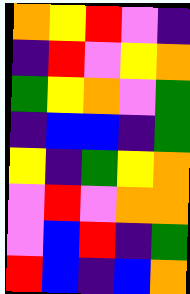[["orange", "yellow", "red", "violet", "indigo"], ["indigo", "red", "violet", "yellow", "orange"], ["green", "yellow", "orange", "violet", "green"], ["indigo", "blue", "blue", "indigo", "green"], ["yellow", "indigo", "green", "yellow", "orange"], ["violet", "red", "violet", "orange", "orange"], ["violet", "blue", "red", "indigo", "green"], ["red", "blue", "indigo", "blue", "orange"]]